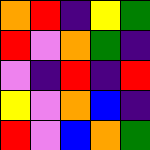[["orange", "red", "indigo", "yellow", "green"], ["red", "violet", "orange", "green", "indigo"], ["violet", "indigo", "red", "indigo", "red"], ["yellow", "violet", "orange", "blue", "indigo"], ["red", "violet", "blue", "orange", "green"]]